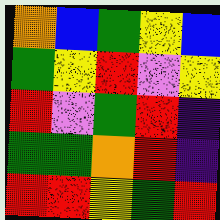[["orange", "blue", "green", "yellow", "blue"], ["green", "yellow", "red", "violet", "yellow"], ["red", "violet", "green", "red", "indigo"], ["green", "green", "orange", "red", "indigo"], ["red", "red", "yellow", "green", "red"]]